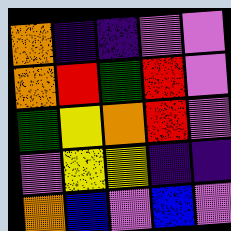[["orange", "indigo", "indigo", "violet", "violet"], ["orange", "red", "green", "red", "violet"], ["green", "yellow", "orange", "red", "violet"], ["violet", "yellow", "yellow", "indigo", "indigo"], ["orange", "blue", "violet", "blue", "violet"]]